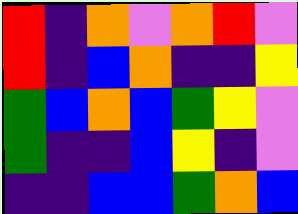[["red", "indigo", "orange", "violet", "orange", "red", "violet"], ["red", "indigo", "blue", "orange", "indigo", "indigo", "yellow"], ["green", "blue", "orange", "blue", "green", "yellow", "violet"], ["green", "indigo", "indigo", "blue", "yellow", "indigo", "violet"], ["indigo", "indigo", "blue", "blue", "green", "orange", "blue"]]